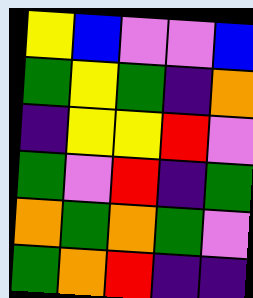[["yellow", "blue", "violet", "violet", "blue"], ["green", "yellow", "green", "indigo", "orange"], ["indigo", "yellow", "yellow", "red", "violet"], ["green", "violet", "red", "indigo", "green"], ["orange", "green", "orange", "green", "violet"], ["green", "orange", "red", "indigo", "indigo"]]